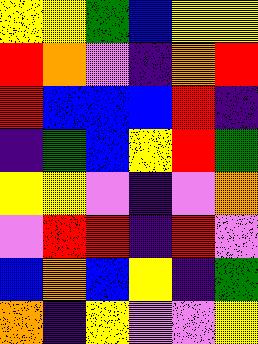[["yellow", "yellow", "green", "blue", "yellow", "yellow"], ["red", "orange", "violet", "indigo", "orange", "red"], ["red", "blue", "blue", "blue", "red", "indigo"], ["indigo", "green", "blue", "yellow", "red", "green"], ["yellow", "yellow", "violet", "indigo", "violet", "orange"], ["violet", "red", "red", "indigo", "red", "violet"], ["blue", "orange", "blue", "yellow", "indigo", "green"], ["orange", "indigo", "yellow", "violet", "violet", "yellow"]]